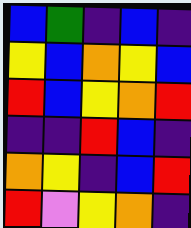[["blue", "green", "indigo", "blue", "indigo"], ["yellow", "blue", "orange", "yellow", "blue"], ["red", "blue", "yellow", "orange", "red"], ["indigo", "indigo", "red", "blue", "indigo"], ["orange", "yellow", "indigo", "blue", "red"], ["red", "violet", "yellow", "orange", "indigo"]]